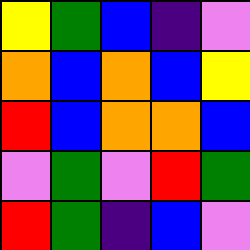[["yellow", "green", "blue", "indigo", "violet"], ["orange", "blue", "orange", "blue", "yellow"], ["red", "blue", "orange", "orange", "blue"], ["violet", "green", "violet", "red", "green"], ["red", "green", "indigo", "blue", "violet"]]